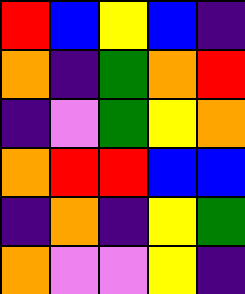[["red", "blue", "yellow", "blue", "indigo"], ["orange", "indigo", "green", "orange", "red"], ["indigo", "violet", "green", "yellow", "orange"], ["orange", "red", "red", "blue", "blue"], ["indigo", "orange", "indigo", "yellow", "green"], ["orange", "violet", "violet", "yellow", "indigo"]]